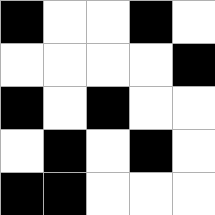[["black", "white", "white", "black", "white"], ["white", "white", "white", "white", "black"], ["black", "white", "black", "white", "white"], ["white", "black", "white", "black", "white"], ["black", "black", "white", "white", "white"]]